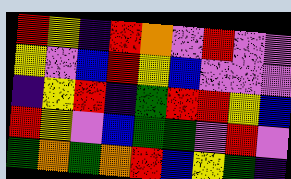[["red", "yellow", "indigo", "red", "orange", "violet", "red", "violet", "violet"], ["yellow", "violet", "blue", "red", "yellow", "blue", "violet", "violet", "violet"], ["indigo", "yellow", "red", "indigo", "green", "red", "red", "yellow", "blue"], ["red", "yellow", "violet", "blue", "green", "green", "violet", "red", "violet"], ["green", "orange", "green", "orange", "red", "blue", "yellow", "green", "indigo"]]